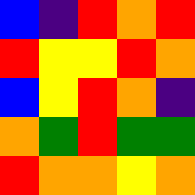[["blue", "indigo", "red", "orange", "red"], ["red", "yellow", "yellow", "red", "orange"], ["blue", "yellow", "red", "orange", "indigo"], ["orange", "green", "red", "green", "green"], ["red", "orange", "orange", "yellow", "orange"]]